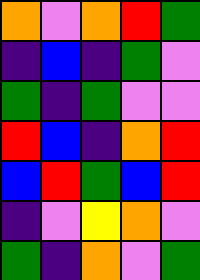[["orange", "violet", "orange", "red", "green"], ["indigo", "blue", "indigo", "green", "violet"], ["green", "indigo", "green", "violet", "violet"], ["red", "blue", "indigo", "orange", "red"], ["blue", "red", "green", "blue", "red"], ["indigo", "violet", "yellow", "orange", "violet"], ["green", "indigo", "orange", "violet", "green"]]